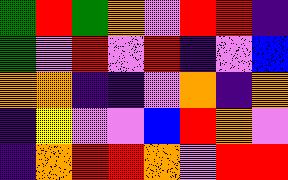[["green", "red", "green", "orange", "violet", "red", "red", "indigo"], ["green", "violet", "red", "violet", "red", "indigo", "violet", "blue"], ["orange", "orange", "indigo", "indigo", "violet", "orange", "indigo", "orange"], ["indigo", "yellow", "violet", "violet", "blue", "red", "orange", "violet"], ["indigo", "orange", "red", "red", "orange", "violet", "red", "red"]]